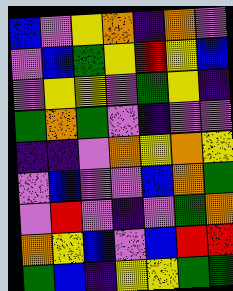[["blue", "violet", "yellow", "orange", "indigo", "orange", "violet"], ["violet", "blue", "green", "yellow", "red", "yellow", "blue"], ["violet", "yellow", "yellow", "violet", "green", "yellow", "indigo"], ["green", "orange", "green", "violet", "indigo", "violet", "violet"], ["indigo", "indigo", "violet", "orange", "yellow", "orange", "yellow"], ["violet", "blue", "violet", "violet", "blue", "orange", "green"], ["violet", "red", "violet", "indigo", "violet", "green", "orange"], ["orange", "yellow", "blue", "violet", "blue", "red", "red"], ["green", "blue", "indigo", "yellow", "yellow", "green", "green"]]